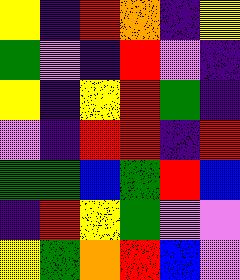[["yellow", "indigo", "red", "orange", "indigo", "yellow"], ["green", "violet", "indigo", "red", "violet", "indigo"], ["yellow", "indigo", "yellow", "red", "green", "indigo"], ["violet", "indigo", "red", "red", "indigo", "red"], ["green", "green", "blue", "green", "red", "blue"], ["indigo", "red", "yellow", "green", "violet", "violet"], ["yellow", "green", "orange", "red", "blue", "violet"]]